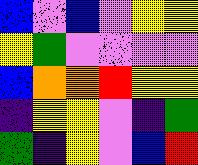[["blue", "violet", "blue", "violet", "yellow", "yellow"], ["yellow", "green", "violet", "violet", "violet", "violet"], ["blue", "orange", "orange", "red", "yellow", "yellow"], ["indigo", "yellow", "yellow", "violet", "indigo", "green"], ["green", "indigo", "yellow", "violet", "blue", "red"]]